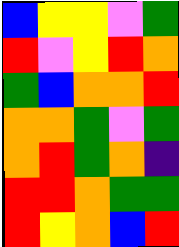[["blue", "yellow", "yellow", "violet", "green"], ["red", "violet", "yellow", "red", "orange"], ["green", "blue", "orange", "orange", "red"], ["orange", "orange", "green", "violet", "green"], ["orange", "red", "green", "orange", "indigo"], ["red", "red", "orange", "green", "green"], ["red", "yellow", "orange", "blue", "red"]]